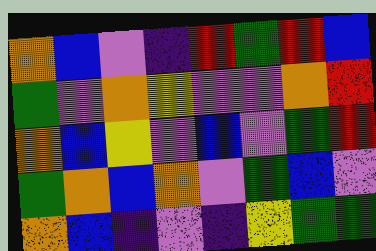[["orange", "blue", "violet", "indigo", "red", "green", "red", "blue"], ["green", "violet", "orange", "yellow", "violet", "violet", "orange", "red"], ["orange", "blue", "yellow", "violet", "blue", "violet", "green", "red"], ["green", "orange", "blue", "orange", "violet", "green", "blue", "violet"], ["orange", "blue", "indigo", "violet", "indigo", "yellow", "green", "green"]]